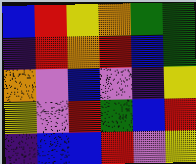[["blue", "red", "yellow", "orange", "green", "green"], ["indigo", "red", "orange", "red", "blue", "green"], ["orange", "violet", "blue", "violet", "indigo", "yellow"], ["yellow", "violet", "red", "green", "blue", "red"], ["indigo", "blue", "blue", "red", "violet", "yellow"]]